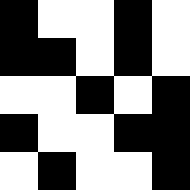[["black", "white", "white", "black", "white"], ["black", "black", "white", "black", "white"], ["white", "white", "black", "white", "black"], ["black", "white", "white", "black", "black"], ["white", "black", "white", "white", "black"]]